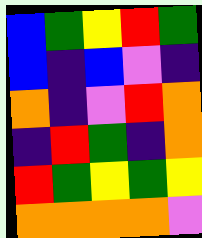[["blue", "green", "yellow", "red", "green"], ["blue", "indigo", "blue", "violet", "indigo"], ["orange", "indigo", "violet", "red", "orange"], ["indigo", "red", "green", "indigo", "orange"], ["red", "green", "yellow", "green", "yellow"], ["orange", "orange", "orange", "orange", "violet"]]